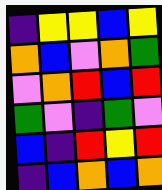[["indigo", "yellow", "yellow", "blue", "yellow"], ["orange", "blue", "violet", "orange", "green"], ["violet", "orange", "red", "blue", "red"], ["green", "violet", "indigo", "green", "violet"], ["blue", "indigo", "red", "yellow", "red"], ["indigo", "blue", "orange", "blue", "orange"]]